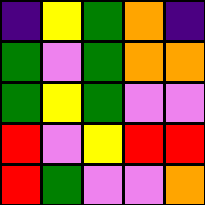[["indigo", "yellow", "green", "orange", "indigo"], ["green", "violet", "green", "orange", "orange"], ["green", "yellow", "green", "violet", "violet"], ["red", "violet", "yellow", "red", "red"], ["red", "green", "violet", "violet", "orange"]]